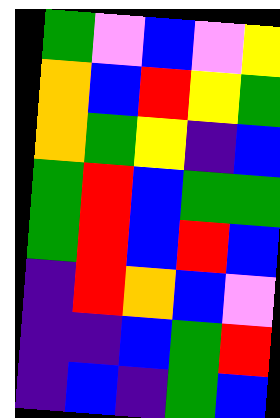[["green", "violet", "blue", "violet", "yellow"], ["orange", "blue", "red", "yellow", "green"], ["orange", "green", "yellow", "indigo", "blue"], ["green", "red", "blue", "green", "green"], ["green", "red", "blue", "red", "blue"], ["indigo", "red", "orange", "blue", "violet"], ["indigo", "indigo", "blue", "green", "red"], ["indigo", "blue", "indigo", "green", "blue"]]